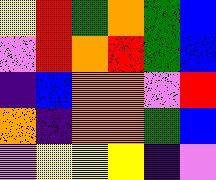[["yellow", "red", "green", "orange", "green", "blue"], ["violet", "red", "orange", "red", "green", "blue"], ["indigo", "blue", "orange", "orange", "violet", "red"], ["orange", "indigo", "orange", "orange", "green", "blue"], ["violet", "yellow", "yellow", "yellow", "indigo", "violet"]]